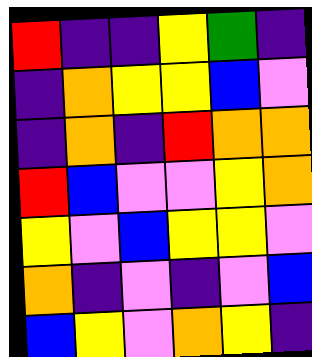[["red", "indigo", "indigo", "yellow", "green", "indigo"], ["indigo", "orange", "yellow", "yellow", "blue", "violet"], ["indigo", "orange", "indigo", "red", "orange", "orange"], ["red", "blue", "violet", "violet", "yellow", "orange"], ["yellow", "violet", "blue", "yellow", "yellow", "violet"], ["orange", "indigo", "violet", "indigo", "violet", "blue"], ["blue", "yellow", "violet", "orange", "yellow", "indigo"]]